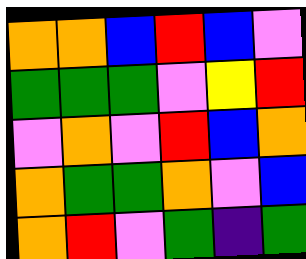[["orange", "orange", "blue", "red", "blue", "violet"], ["green", "green", "green", "violet", "yellow", "red"], ["violet", "orange", "violet", "red", "blue", "orange"], ["orange", "green", "green", "orange", "violet", "blue"], ["orange", "red", "violet", "green", "indigo", "green"]]